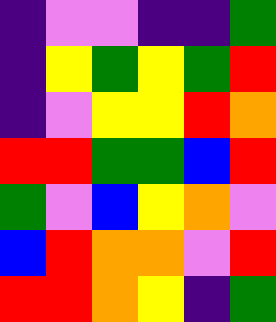[["indigo", "violet", "violet", "indigo", "indigo", "green"], ["indigo", "yellow", "green", "yellow", "green", "red"], ["indigo", "violet", "yellow", "yellow", "red", "orange"], ["red", "red", "green", "green", "blue", "red"], ["green", "violet", "blue", "yellow", "orange", "violet"], ["blue", "red", "orange", "orange", "violet", "red"], ["red", "red", "orange", "yellow", "indigo", "green"]]